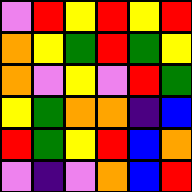[["violet", "red", "yellow", "red", "yellow", "red"], ["orange", "yellow", "green", "red", "green", "yellow"], ["orange", "violet", "yellow", "violet", "red", "green"], ["yellow", "green", "orange", "orange", "indigo", "blue"], ["red", "green", "yellow", "red", "blue", "orange"], ["violet", "indigo", "violet", "orange", "blue", "red"]]